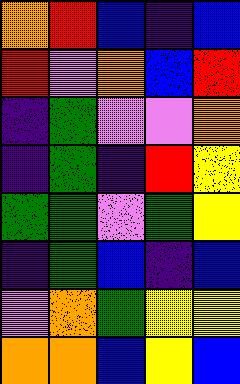[["orange", "red", "blue", "indigo", "blue"], ["red", "violet", "orange", "blue", "red"], ["indigo", "green", "violet", "violet", "orange"], ["indigo", "green", "indigo", "red", "yellow"], ["green", "green", "violet", "green", "yellow"], ["indigo", "green", "blue", "indigo", "blue"], ["violet", "orange", "green", "yellow", "yellow"], ["orange", "orange", "blue", "yellow", "blue"]]